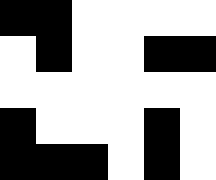[["black", "black", "white", "white", "white", "white"], ["white", "black", "white", "white", "black", "black"], ["white", "white", "white", "white", "white", "white"], ["black", "white", "white", "white", "black", "white"], ["black", "black", "black", "white", "black", "white"]]